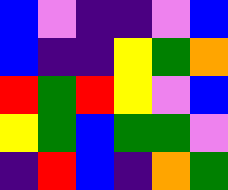[["blue", "violet", "indigo", "indigo", "violet", "blue"], ["blue", "indigo", "indigo", "yellow", "green", "orange"], ["red", "green", "red", "yellow", "violet", "blue"], ["yellow", "green", "blue", "green", "green", "violet"], ["indigo", "red", "blue", "indigo", "orange", "green"]]